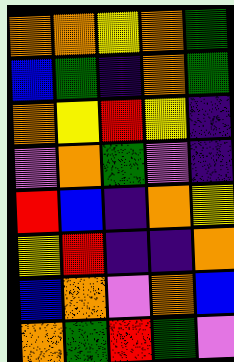[["orange", "orange", "yellow", "orange", "green"], ["blue", "green", "indigo", "orange", "green"], ["orange", "yellow", "red", "yellow", "indigo"], ["violet", "orange", "green", "violet", "indigo"], ["red", "blue", "indigo", "orange", "yellow"], ["yellow", "red", "indigo", "indigo", "orange"], ["blue", "orange", "violet", "orange", "blue"], ["orange", "green", "red", "green", "violet"]]